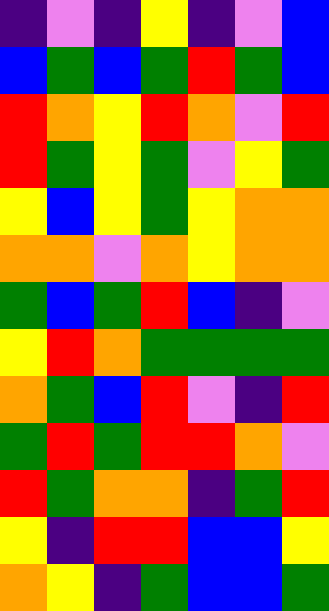[["indigo", "violet", "indigo", "yellow", "indigo", "violet", "blue"], ["blue", "green", "blue", "green", "red", "green", "blue"], ["red", "orange", "yellow", "red", "orange", "violet", "red"], ["red", "green", "yellow", "green", "violet", "yellow", "green"], ["yellow", "blue", "yellow", "green", "yellow", "orange", "orange"], ["orange", "orange", "violet", "orange", "yellow", "orange", "orange"], ["green", "blue", "green", "red", "blue", "indigo", "violet"], ["yellow", "red", "orange", "green", "green", "green", "green"], ["orange", "green", "blue", "red", "violet", "indigo", "red"], ["green", "red", "green", "red", "red", "orange", "violet"], ["red", "green", "orange", "orange", "indigo", "green", "red"], ["yellow", "indigo", "red", "red", "blue", "blue", "yellow"], ["orange", "yellow", "indigo", "green", "blue", "blue", "green"]]